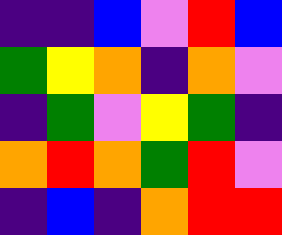[["indigo", "indigo", "blue", "violet", "red", "blue"], ["green", "yellow", "orange", "indigo", "orange", "violet"], ["indigo", "green", "violet", "yellow", "green", "indigo"], ["orange", "red", "orange", "green", "red", "violet"], ["indigo", "blue", "indigo", "orange", "red", "red"]]